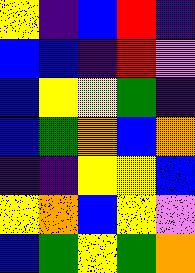[["yellow", "indigo", "blue", "red", "indigo"], ["blue", "blue", "indigo", "red", "violet"], ["blue", "yellow", "yellow", "green", "indigo"], ["blue", "green", "orange", "blue", "orange"], ["indigo", "indigo", "yellow", "yellow", "blue"], ["yellow", "orange", "blue", "yellow", "violet"], ["blue", "green", "yellow", "green", "orange"]]